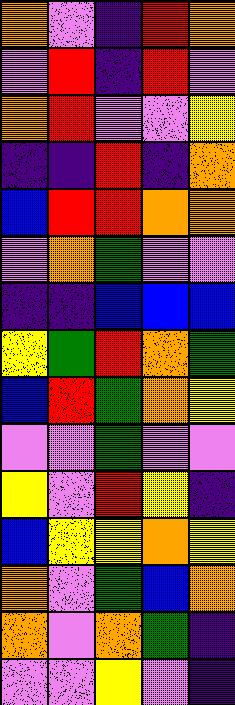[["orange", "violet", "indigo", "red", "orange"], ["violet", "red", "indigo", "red", "violet"], ["orange", "red", "violet", "violet", "yellow"], ["indigo", "indigo", "red", "indigo", "orange"], ["blue", "red", "red", "orange", "orange"], ["violet", "orange", "green", "violet", "violet"], ["indigo", "indigo", "blue", "blue", "blue"], ["yellow", "green", "red", "orange", "green"], ["blue", "red", "green", "orange", "yellow"], ["violet", "violet", "green", "violet", "violet"], ["yellow", "violet", "red", "yellow", "indigo"], ["blue", "yellow", "yellow", "orange", "yellow"], ["orange", "violet", "green", "blue", "orange"], ["orange", "violet", "orange", "green", "indigo"], ["violet", "violet", "yellow", "violet", "indigo"]]